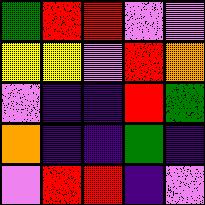[["green", "red", "red", "violet", "violet"], ["yellow", "yellow", "violet", "red", "orange"], ["violet", "indigo", "indigo", "red", "green"], ["orange", "indigo", "indigo", "green", "indigo"], ["violet", "red", "red", "indigo", "violet"]]